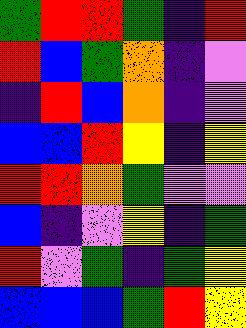[["green", "red", "red", "green", "indigo", "red"], ["red", "blue", "green", "orange", "indigo", "violet"], ["indigo", "red", "blue", "orange", "indigo", "violet"], ["blue", "blue", "red", "yellow", "indigo", "yellow"], ["red", "red", "orange", "green", "violet", "violet"], ["blue", "indigo", "violet", "yellow", "indigo", "green"], ["red", "violet", "green", "indigo", "green", "yellow"], ["blue", "blue", "blue", "green", "red", "yellow"]]